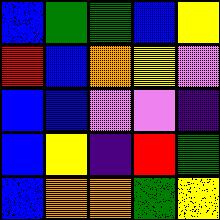[["blue", "green", "green", "blue", "yellow"], ["red", "blue", "orange", "yellow", "violet"], ["blue", "blue", "violet", "violet", "indigo"], ["blue", "yellow", "indigo", "red", "green"], ["blue", "orange", "orange", "green", "yellow"]]